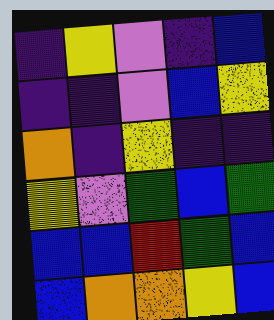[["indigo", "yellow", "violet", "indigo", "blue"], ["indigo", "indigo", "violet", "blue", "yellow"], ["orange", "indigo", "yellow", "indigo", "indigo"], ["yellow", "violet", "green", "blue", "green"], ["blue", "blue", "red", "green", "blue"], ["blue", "orange", "orange", "yellow", "blue"]]